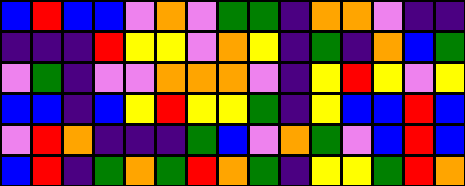[["blue", "red", "blue", "blue", "violet", "orange", "violet", "green", "green", "indigo", "orange", "orange", "violet", "indigo", "indigo"], ["indigo", "indigo", "indigo", "red", "yellow", "yellow", "violet", "orange", "yellow", "indigo", "green", "indigo", "orange", "blue", "green"], ["violet", "green", "indigo", "violet", "violet", "orange", "orange", "orange", "violet", "indigo", "yellow", "red", "yellow", "violet", "yellow"], ["blue", "blue", "indigo", "blue", "yellow", "red", "yellow", "yellow", "green", "indigo", "yellow", "blue", "blue", "red", "blue"], ["violet", "red", "orange", "indigo", "indigo", "indigo", "green", "blue", "violet", "orange", "green", "violet", "blue", "red", "blue"], ["blue", "red", "indigo", "green", "orange", "green", "red", "orange", "green", "indigo", "yellow", "yellow", "green", "red", "orange"]]